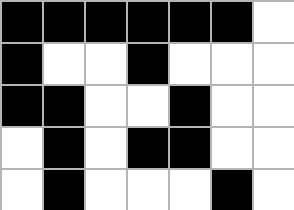[["black", "black", "black", "black", "black", "black", "white"], ["black", "white", "white", "black", "white", "white", "white"], ["black", "black", "white", "white", "black", "white", "white"], ["white", "black", "white", "black", "black", "white", "white"], ["white", "black", "white", "white", "white", "black", "white"]]